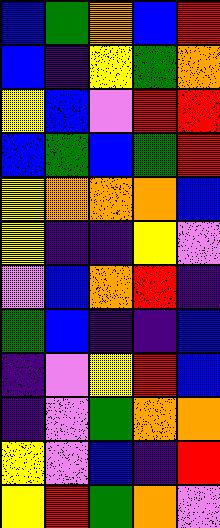[["blue", "green", "orange", "blue", "red"], ["blue", "indigo", "yellow", "green", "orange"], ["yellow", "blue", "violet", "red", "red"], ["blue", "green", "blue", "green", "red"], ["yellow", "orange", "orange", "orange", "blue"], ["yellow", "indigo", "indigo", "yellow", "violet"], ["violet", "blue", "orange", "red", "indigo"], ["green", "blue", "indigo", "indigo", "blue"], ["indigo", "violet", "yellow", "red", "blue"], ["indigo", "violet", "green", "orange", "orange"], ["yellow", "violet", "blue", "indigo", "red"], ["yellow", "red", "green", "orange", "violet"]]